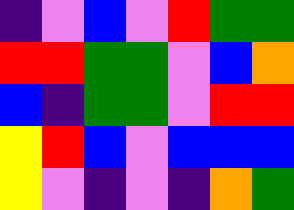[["indigo", "violet", "blue", "violet", "red", "green", "green"], ["red", "red", "green", "green", "violet", "blue", "orange"], ["blue", "indigo", "green", "green", "violet", "red", "red"], ["yellow", "red", "blue", "violet", "blue", "blue", "blue"], ["yellow", "violet", "indigo", "violet", "indigo", "orange", "green"]]